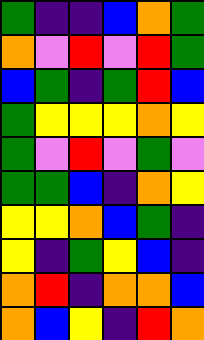[["green", "indigo", "indigo", "blue", "orange", "green"], ["orange", "violet", "red", "violet", "red", "green"], ["blue", "green", "indigo", "green", "red", "blue"], ["green", "yellow", "yellow", "yellow", "orange", "yellow"], ["green", "violet", "red", "violet", "green", "violet"], ["green", "green", "blue", "indigo", "orange", "yellow"], ["yellow", "yellow", "orange", "blue", "green", "indigo"], ["yellow", "indigo", "green", "yellow", "blue", "indigo"], ["orange", "red", "indigo", "orange", "orange", "blue"], ["orange", "blue", "yellow", "indigo", "red", "orange"]]